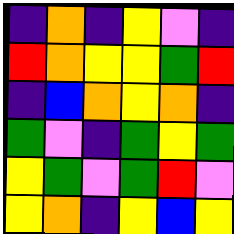[["indigo", "orange", "indigo", "yellow", "violet", "indigo"], ["red", "orange", "yellow", "yellow", "green", "red"], ["indigo", "blue", "orange", "yellow", "orange", "indigo"], ["green", "violet", "indigo", "green", "yellow", "green"], ["yellow", "green", "violet", "green", "red", "violet"], ["yellow", "orange", "indigo", "yellow", "blue", "yellow"]]